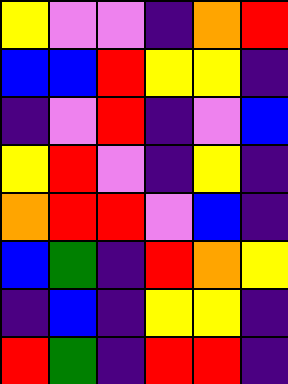[["yellow", "violet", "violet", "indigo", "orange", "red"], ["blue", "blue", "red", "yellow", "yellow", "indigo"], ["indigo", "violet", "red", "indigo", "violet", "blue"], ["yellow", "red", "violet", "indigo", "yellow", "indigo"], ["orange", "red", "red", "violet", "blue", "indigo"], ["blue", "green", "indigo", "red", "orange", "yellow"], ["indigo", "blue", "indigo", "yellow", "yellow", "indigo"], ["red", "green", "indigo", "red", "red", "indigo"]]